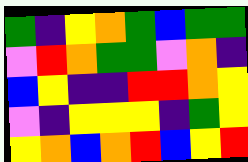[["green", "indigo", "yellow", "orange", "green", "blue", "green", "green"], ["violet", "red", "orange", "green", "green", "violet", "orange", "indigo"], ["blue", "yellow", "indigo", "indigo", "red", "red", "orange", "yellow"], ["violet", "indigo", "yellow", "yellow", "yellow", "indigo", "green", "yellow"], ["yellow", "orange", "blue", "orange", "red", "blue", "yellow", "red"]]